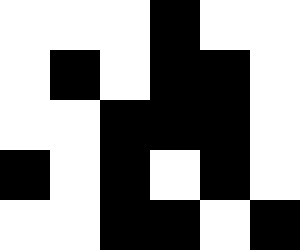[["white", "white", "white", "black", "white", "white"], ["white", "black", "white", "black", "black", "white"], ["white", "white", "black", "black", "black", "white"], ["black", "white", "black", "white", "black", "white"], ["white", "white", "black", "black", "white", "black"]]